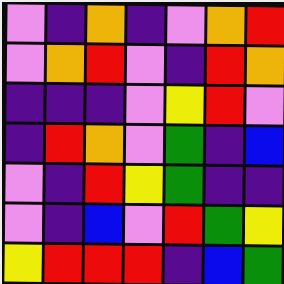[["violet", "indigo", "orange", "indigo", "violet", "orange", "red"], ["violet", "orange", "red", "violet", "indigo", "red", "orange"], ["indigo", "indigo", "indigo", "violet", "yellow", "red", "violet"], ["indigo", "red", "orange", "violet", "green", "indigo", "blue"], ["violet", "indigo", "red", "yellow", "green", "indigo", "indigo"], ["violet", "indigo", "blue", "violet", "red", "green", "yellow"], ["yellow", "red", "red", "red", "indigo", "blue", "green"]]